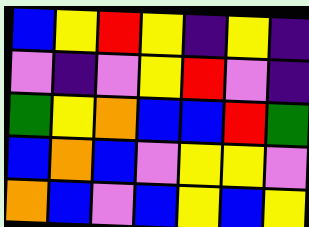[["blue", "yellow", "red", "yellow", "indigo", "yellow", "indigo"], ["violet", "indigo", "violet", "yellow", "red", "violet", "indigo"], ["green", "yellow", "orange", "blue", "blue", "red", "green"], ["blue", "orange", "blue", "violet", "yellow", "yellow", "violet"], ["orange", "blue", "violet", "blue", "yellow", "blue", "yellow"]]